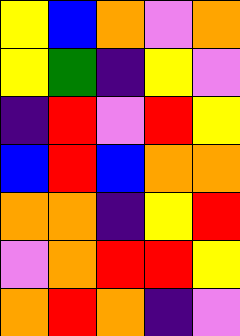[["yellow", "blue", "orange", "violet", "orange"], ["yellow", "green", "indigo", "yellow", "violet"], ["indigo", "red", "violet", "red", "yellow"], ["blue", "red", "blue", "orange", "orange"], ["orange", "orange", "indigo", "yellow", "red"], ["violet", "orange", "red", "red", "yellow"], ["orange", "red", "orange", "indigo", "violet"]]